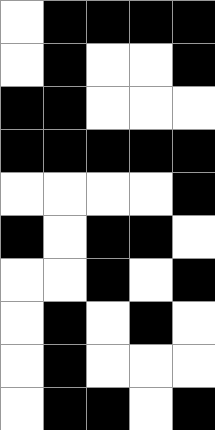[["white", "black", "black", "black", "black"], ["white", "black", "white", "white", "black"], ["black", "black", "white", "white", "white"], ["black", "black", "black", "black", "black"], ["white", "white", "white", "white", "black"], ["black", "white", "black", "black", "white"], ["white", "white", "black", "white", "black"], ["white", "black", "white", "black", "white"], ["white", "black", "white", "white", "white"], ["white", "black", "black", "white", "black"]]